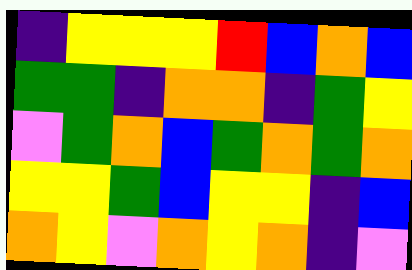[["indigo", "yellow", "yellow", "yellow", "red", "blue", "orange", "blue"], ["green", "green", "indigo", "orange", "orange", "indigo", "green", "yellow"], ["violet", "green", "orange", "blue", "green", "orange", "green", "orange"], ["yellow", "yellow", "green", "blue", "yellow", "yellow", "indigo", "blue"], ["orange", "yellow", "violet", "orange", "yellow", "orange", "indigo", "violet"]]